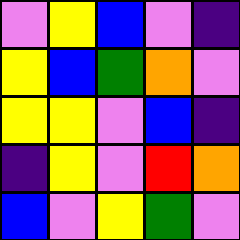[["violet", "yellow", "blue", "violet", "indigo"], ["yellow", "blue", "green", "orange", "violet"], ["yellow", "yellow", "violet", "blue", "indigo"], ["indigo", "yellow", "violet", "red", "orange"], ["blue", "violet", "yellow", "green", "violet"]]